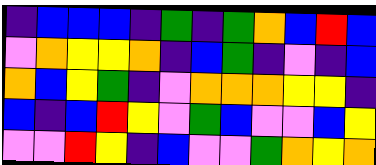[["indigo", "blue", "blue", "blue", "indigo", "green", "indigo", "green", "orange", "blue", "red", "blue"], ["violet", "orange", "yellow", "yellow", "orange", "indigo", "blue", "green", "indigo", "violet", "indigo", "blue"], ["orange", "blue", "yellow", "green", "indigo", "violet", "orange", "orange", "orange", "yellow", "yellow", "indigo"], ["blue", "indigo", "blue", "red", "yellow", "violet", "green", "blue", "violet", "violet", "blue", "yellow"], ["violet", "violet", "red", "yellow", "indigo", "blue", "violet", "violet", "green", "orange", "yellow", "orange"]]